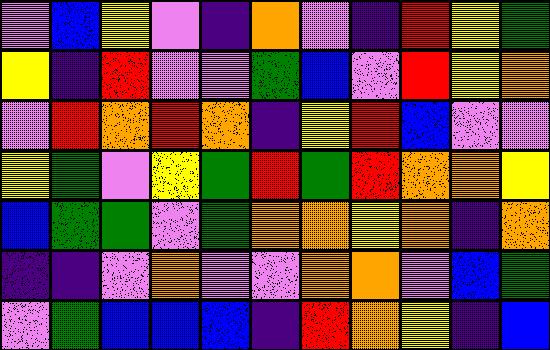[["violet", "blue", "yellow", "violet", "indigo", "orange", "violet", "indigo", "red", "yellow", "green"], ["yellow", "indigo", "red", "violet", "violet", "green", "blue", "violet", "red", "yellow", "orange"], ["violet", "red", "orange", "red", "orange", "indigo", "yellow", "red", "blue", "violet", "violet"], ["yellow", "green", "violet", "yellow", "green", "red", "green", "red", "orange", "orange", "yellow"], ["blue", "green", "green", "violet", "green", "orange", "orange", "yellow", "orange", "indigo", "orange"], ["indigo", "indigo", "violet", "orange", "violet", "violet", "orange", "orange", "violet", "blue", "green"], ["violet", "green", "blue", "blue", "blue", "indigo", "red", "orange", "yellow", "indigo", "blue"]]